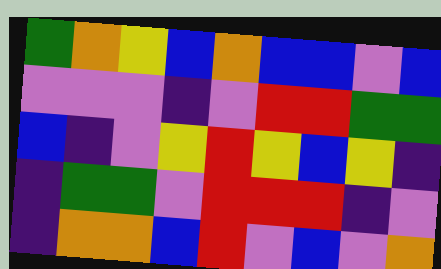[["green", "orange", "yellow", "blue", "orange", "blue", "blue", "violet", "blue"], ["violet", "violet", "violet", "indigo", "violet", "red", "red", "green", "green"], ["blue", "indigo", "violet", "yellow", "red", "yellow", "blue", "yellow", "indigo"], ["indigo", "green", "green", "violet", "red", "red", "red", "indigo", "violet"], ["indigo", "orange", "orange", "blue", "red", "violet", "blue", "violet", "orange"]]